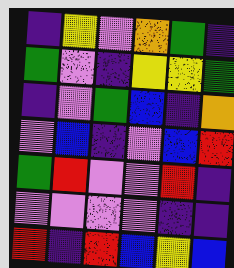[["indigo", "yellow", "violet", "orange", "green", "indigo"], ["green", "violet", "indigo", "yellow", "yellow", "green"], ["indigo", "violet", "green", "blue", "indigo", "orange"], ["violet", "blue", "indigo", "violet", "blue", "red"], ["green", "red", "violet", "violet", "red", "indigo"], ["violet", "violet", "violet", "violet", "indigo", "indigo"], ["red", "indigo", "red", "blue", "yellow", "blue"]]